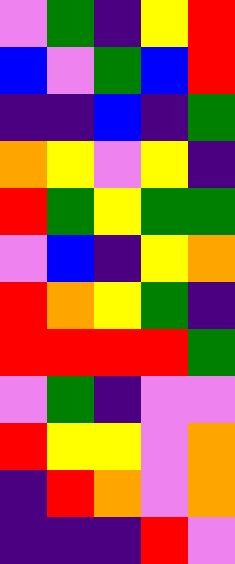[["violet", "green", "indigo", "yellow", "red"], ["blue", "violet", "green", "blue", "red"], ["indigo", "indigo", "blue", "indigo", "green"], ["orange", "yellow", "violet", "yellow", "indigo"], ["red", "green", "yellow", "green", "green"], ["violet", "blue", "indigo", "yellow", "orange"], ["red", "orange", "yellow", "green", "indigo"], ["red", "red", "red", "red", "green"], ["violet", "green", "indigo", "violet", "violet"], ["red", "yellow", "yellow", "violet", "orange"], ["indigo", "red", "orange", "violet", "orange"], ["indigo", "indigo", "indigo", "red", "violet"]]